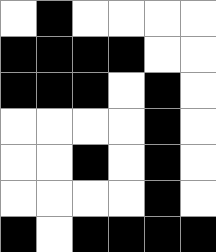[["white", "black", "white", "white", "white", "white"], ["black", "black", "black", "black", "white", "white"], ["black", "black", "black", "white", "black", "white"], ["white", "white", "white", "white", "black", "white"], ["white", "white", "black", "white", "black", "white"], ["white", "white", "white", "white", "black", "white"], ["black", "white", "black", "black", "black", "black"]]